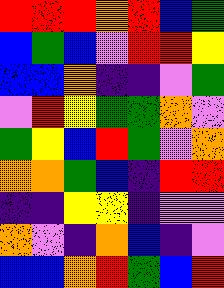[["red", "red", "red", "orange", "red", "blue", "green"], ["blue", "green", "blue", "violet", "red", "red", "yellow"], ["blue", "blue", "orange", "indigo", "indigo", "violet", "green"], ["violet", "red", "yellow", "green", "green", "orange", "violet"], ["green", "yellow", "blue", "red", "green", "violet", "orange"], ["orange", "orange", "green", "blue", "indigo", "red", "red"], ["indigo", "indigo", "yellow", "yellow", "indigo", "violet", "violet"], ["orange", "violet", "indigo", "orange", "blue", "indigo", "violet"], ["blue", "blue", "orange", "red", "green", "blue", "red"]]